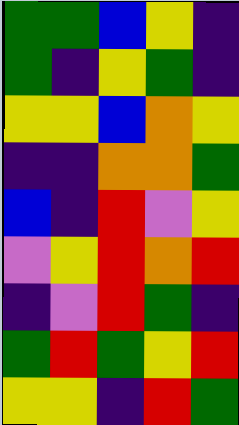[["green", "green", "blue", "yellow", "indigo"], ["green", "indigo", "yellow", "green", "indigo"], ["yellow", "yellow", "blue", "orange", "yellow"], ["indigo", "indigo", "orange", "orange", "green"], ["blue", "indigo", "red", "violet", "yellow"], ["violet", "yellow", "red", "orange", "red"], ["indigo", "violet", "red", "green", "indigo"], ["green", "red", "green", "yellow", "red"], ["yellow", "yellow", "indigo", "red", "green"]]